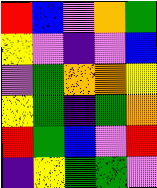[["red", "blue", "violet", "orange", "green"], ["yellow", "violet", "indigo", "violet", "blue"], ["violet", "green", "orange", "orange", "yellow"], ["yellow", "green", "indigo", "green", "orange"], ["red", "green", "blue", "violet", "red"], ["indigo", "yellow", "green", "green", "violet"]]